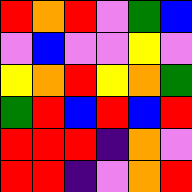[["red", "orange", "red", "violet", "green", "blue"], ["violet", "blue", "violet", "violet", "yellow", "violet"], ["yellow", "orange", "red", "yellow", "orange", "green"], ["green", "red", "blue", "red", "blue", "red"], ["red", "red", "red", "indigo", "orange", "violet"], ["red", "red", "indigo", "violet", "orange", "red"]]